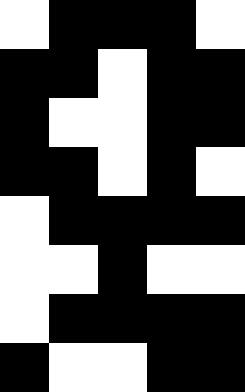[["white", "black", "black", "black", "white"], ["black", "black", "white", "black", "black"], ["black", "white", "white", "black", "black"], ["black", "black", "white", "black", "white"], ["white", "black", "black", "black", "black"], ["white", "white", "black", "white", "white"], ["white", "black", "black", "black", "black"], ["black", "white", "white", "black", "black"]]